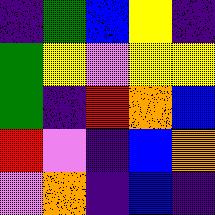[["indigo", "green", "blue", "yellow", "indigo"], ["green", "yellow", "violet", "yellow", "yellow"], ["green", "indigo", "red", "orange", "blue"], ["red", "violet", "indigo", "blue", "orange"], ["violet", "orange", "indigo", "blue", "indigo"]]